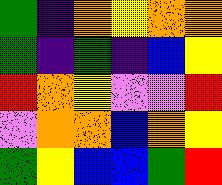[["green", "indigo", "orange", "yellow", "orange", "orange"], ["green", "indigo", "green", "indigo", "blue", "yellow"], ["red", "orange", "yellow", "violet", "violet", "red"], ["violet", "orange", "orange", "blue", "orange", "yellow"], ["green", "yellow", "blue", "blue", "green", "red"]]